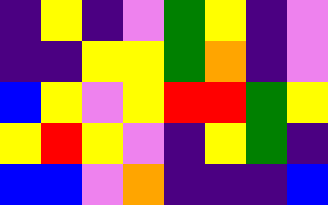[["indigo", "yellow", "indigo", "violet", "green", "yellow", "indigo", "violet"], ["indigo", "indigo", "yellow", "yellow", "green", "orange", "indigo", "violet"], ["blue", "yellow", "violet", "yellow", "red", "red", "green", "yellow"], ["yellow", "red", "yellow", "violet", "indigo", "yellow", "green", "indigo"], ["blue", "blue", "violet", "orange", "indigo", "indigo", "indigo", "blue"]]